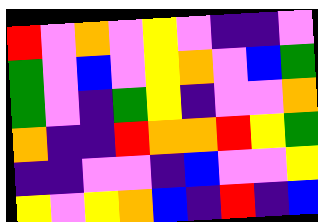[["red", "violet", "orange", "violet", "yellow", "violet", "indigo", "indigo", "violet"], ["green", "violet", "blue", "violet", "yellow", "orange", "violet", "blue", "green"], ["green", "violet", "indigo", "green", "yellow", "indigo", "violet", "violet", "orange"], ["orange", "indigo", "indigo", "red", "orange", "orange", "red", "yellow", "green"], ["indigo", "indigo", "violet", "violet", "indigo", "blue", "violet", "violet", "yellow"], ["yellow", "violet", "yellow", "orange", "blue", "indigo", "red", "indigo", "blue"]]